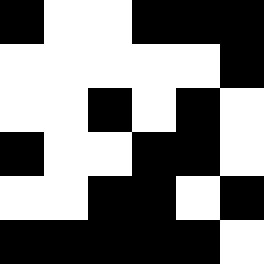[["black", "white", "white", "black", "black", "black"], ["white", "white", "white", "white", "white", "black"], ["white", "white", "black", "white", "black", "white"], ["black", "white", "white", "black", "black", "white"], ["white", "white", "black", "black", "white", "black"], ["black", "black", "black", "black", "black", "white"]]